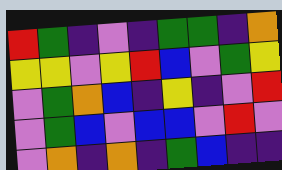[["red", "green", "indigo", "violet", "indigo", "green", "green", "indigo", "orange"], ["yellow", "yellow", "violet", "yellow", "red", "blue", "violet", "green", "yellow"], ["violet", "green", "orange", "blue", "indigo", "yellow", "indigo", "violet", "red"], ["violet", "green", "blue", "violet", "blue", "blue", "violet", "red", "violet"], ["violet", "orange", "indigo", "orange", "indigo", "green", "blue", "indigo", "indigo"]]